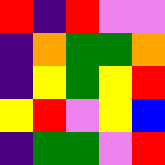[["red", "indigo", "red", "violet", "violet"], ["indigo", "orange", "green", "green", "orange"], ["indigo", "yellow", "green", "yellow", "red"], ["yellow", "red", "violet", "yellow", "blue"], ["indigo", "green", "green", "violet", "red"]]